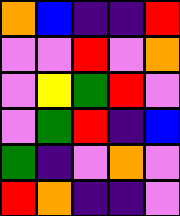[["orange", "blue", "indigo", "indigo", "red"], ["violet", "violet", "red", "violet", "orange"], ["violet", "yellow", "green", "red", "violet"], ["violet", "green", "red", "indigo", "blue"], ["green", "indigo", "violet", "orange", "violet"], ["red", "orange", "indigo", "indigo", "violet"]]